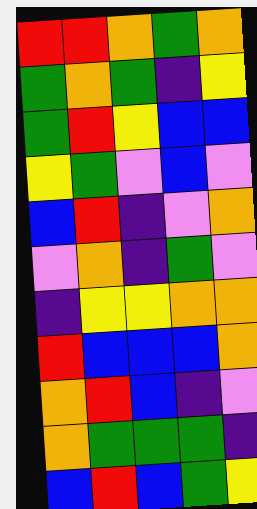[["red", "red", "orange", "green", "orange"], ["green", "orange", "green", "indigo", "yellow"], ["green", "red", "yellow", "blue", "blue"], ["yellow", "green", "violet", "blue", "violet"], ["blue", "red", "indigo", "violet", "orange"], ["violet", "orange", "indigo", "green", "violet"], ["indigo", "yellow", "yellow", "orange", "orange"], ["red", "blue", "blue", "blue", "orange"], ["orange", "red", "blue", "indigo", "violet"], ["orange", "green", "green", "green", "indigo"], ["blue", "red", "blue", "green", "yellow"]]